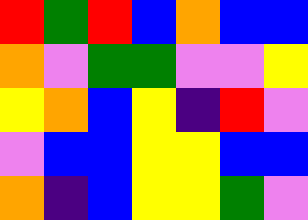[["red", "green", "red", "blue", "orange", "blue", "blue"], ["orange", "violet", "green", "green", "violet", "violet", "yellow"], ["yellow", "orange", "blue", "yellow", "indigo", "red", "violet"], ["violet", "blue", "blue", "yellow", "yellow", "blue", "blue"], ["orange", "indigo", "blue", "yellow", "yellow", "green", "violet"]]